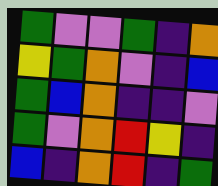[["green", "violet", "violet", "green", "indigo", "orange"], ["yellow", "green", "orange", "violet", "indigo", "blue"], ["green", "blue", "orange", "indigo", "indigo", "violet"], ["green", "violet", "orange", "red", "yellow", "indigo"], ["blue", "indigo", "orange", "red", "indigo", "green"]]